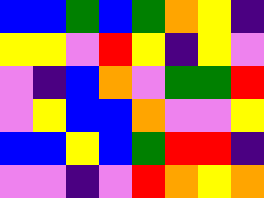[["blue", "blue", "green", "blue", "green", "orange", "yellow", "indigo"], ["yellow", "yellow", "violet", "red", "yellow", "indigo", "yellow", "violet"], ["violet", "indigo", "blue", "orange", "violet", "green", "green", "red"], ["violet", "yellow", "blue", "blue", "orange", "violet", "violet", "yellow"], ["blue", "blue", "yellow", "blue", "green", "red", "red", "indigo"], ["violet", "violet", "indigo", "violet", "red", "orange", "yellow", "orange"]]